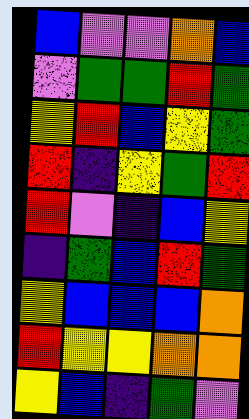[["blue", "violet", "violet", "orange", "blue"], ["violet", "green", "green", "red", "green"], ["yellow", "red", "blue", "yellow", "green"], ["red", "indigo", "yellow", "green", "red"], ["red", "violet", "indigo", "blue", "yellow"], ["indigo", "green", "blue", "red", "green"], ["yellow", "blue", "blue", "blue", "orange"], ["red", "yellow", "yellow", "orange", "orange"], ["yellow", "blue", "indigo", "green", "violet"]]